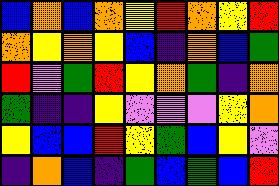[["blue", "orange", "blue", "orange", "yellow", "red", "orange", "yellow", "red"], ["orange", "yellow", "orange", "yellow", "blue", "indigo", "orange", "blue", "green"], ["red", "violet", "green", "red", "yellow", "orange", "green", "indigo", "orange"], ["green", "indigo", "indigo", "yellow", "violet", "violet", "violet", "yellow", "orange"], ["yellow", "blue", "blue", "red", "yellow", "green", "blue", "yellow", "violet"], ["indigo", "orange", "blue", "indigo", "green", "blue", "green", "blue", "red"]]